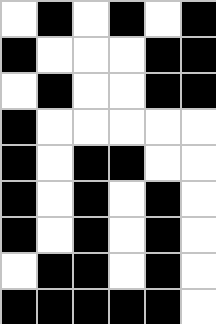[["white", "black", "white", "black", "white", "black"], ["black", "white", "white", "white", "black", "black"], ["white", "black", "white", "white", "black", "black"], ["black", "white", "white", "white", "white", "white"], ["black", "white", "black", "black", "white", "white"], ["black", "white", "black", "white", "black", "white"], ["black", "white", "black", "white", "black", "white"], ["white", "black", "black", "white", "black", "white"], ["black", "black", "black", "black", "black", "white"]]